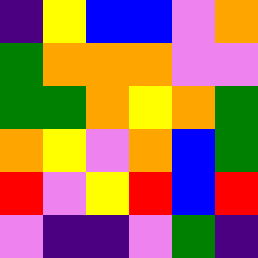[["indigo", "yellow", "blue", "blue", "violet", "orange"], ["green", "orange", "orange", "orange", "violet", "violet"], ["green", "green", "orange", "yellow", "orange", "green"], ["orange", "yellow", "violet", "orange", "blue", "green"], ["red", "violet", "yellow", "red", "blue", "red"], ["violet", "indigo", "indigo", "violet", "green", "indigo"]]